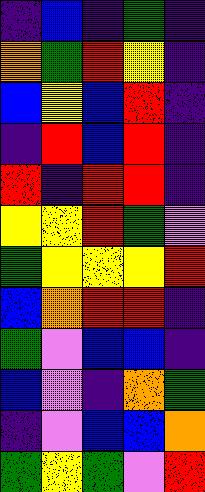[["indigo", "blue", "indigo", "green", "indigo"], ["orange", "green", "red", "yellow", "indigo"], ["blue", "yellow", "blue", "red", "indigo"], ["indigo", "red", "blue", "red", "indigo"], ["red", "indigo", "red", "red", "indigo"], ["yellow", "yellow", "red", "green", "violet"], ["green", "yellow", "yellow", "yellow", "red"], ["blue", "orange", "red", "red", "indigo"], ["green", "violet", "blue", "blue", "indigo"], ["blue", "violet", "indigo", "orange", "green"], ["indigo", "violet", "blue", "blue", "orange"], ["green", "yellow", "green", "violet", "red"]]